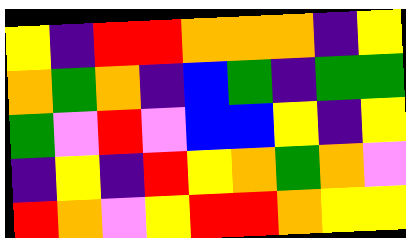[["yellow", "indigo", "red", "red", "orange", "orange", "orange", "indigo", "yellow"], ["orange", "green", "orange", "indigo", "blue", "green", "indigo", "green", "green"], ["green", "violet", "red", "violet", "blue", "blue", "yellow", "indigo", "yellow"], ["indigo", "yellow", "indigo", "red", "yellow", "orange", "green", "orange", "violet"], ["red", "orange", "violet", "yellow", "red", "red", "orange", "yellow", "yellow"]]